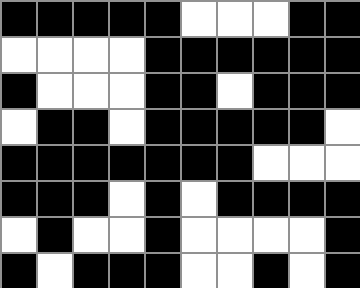[["black", "black", "black", "black", "black", "white", "white", "white", "black", "black"], ["white", "white", "white", "white", "black", "black", "black", "black", "black", "black"], ["black", "white", "white", "white", "black", "black", "white", "black", "black", "black"], ["white", "black", "black", "white", "black", "black", "black", "black", "black", "white"], ["black", "black", "black", "black", "black", "black", "black", "white", "white", "white"], ["black", "black", "black", "white", "black", "white", "black", "black", "black", "black"], ["white", "black", "white", "white", "black", "white", "white", "white", "white", "black"], ["black", "white", "black", "black", "black", "white", "white", "black", "white", "black"]]